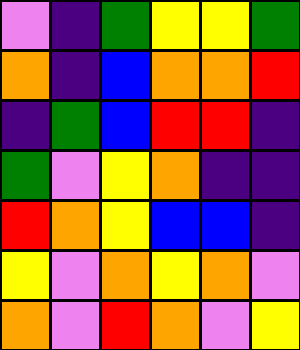[["violet", "indigo", "green", "yellow", "yellow", "green"], ["orange", "indigo", "blue", "orange", "orange", "red"], ["indigo", "green", "blue", "red", "red", "indigo"], ["green", "violet", "yellow", "orange", "indigo", "indigo"], ["red", "orange", "yellow", "blue", "blue", "indigo"], ["yellow", "violet", "orange", "yellow", "orange", "violet"], ["orange", "violet", "red", "orange", "violet", "yellow"]]